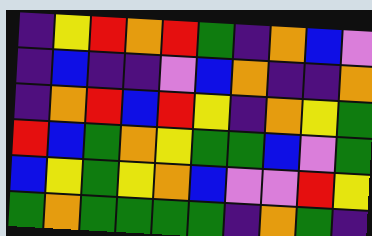[["indigo", "yellow", "red", "orange", "red", "green", "indigo", "orange", "blue", "violet"], ["indigo", "blue", "indigo", "indigo", "violet", "blue", "orange", "indigo", "indigo", "orange"], ["indigo", "orange", "red", "blue", "red", "yellow", "indigo", "orange", "yellow", "green"], ["red", "blue", "green", "orange", "yellow", "green", "green", "blue", "violet", "green"], ["blue", "yellow", "green", "yellow", "orange", "blue", "violet", "violet", "red", "yellow"], ["green", "orange", "green", "green", "green", "green", "indigo", "orange", "green", "indigo"]]